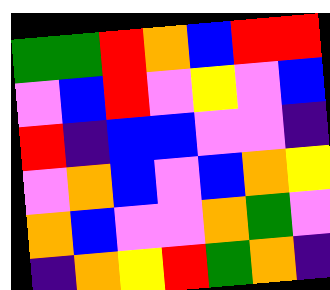[["green", "green", "red", "orange", "blue", "red", "red"], ["violet", "blue", "red", "violet", "yellow", "violet", "blue"], ["red", "indigo", "blue", "blue", "violet", "violet", "indigo"], ["violet", "orange", "blue", "violet", "blue", "orange", "yellow"], ["orange", "blue", "violet", "violet", "orange", "green", "violet"], ["indigo", "orange", "yellow", "red", "green", "orange", "indigo"]]